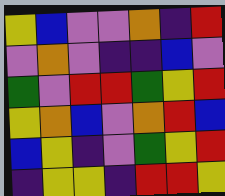[["yellow", "blue", "violet", "violet", "orange", "indigo", "red"], ["violet", "orange", "violet", "indigo", "indigo", "blue", "violet"], ["green", "violet", "red", "red", "green", "yellow", "red"], ["yellow", "orange", "blue", "violet", "orange", "red", "blue"], ["blue", "yellow", "indigo", "violet", "green", "yellow", "red"], ["indigo", "yellow", "yellow", "indigo", "red", "red", "yellow"]]